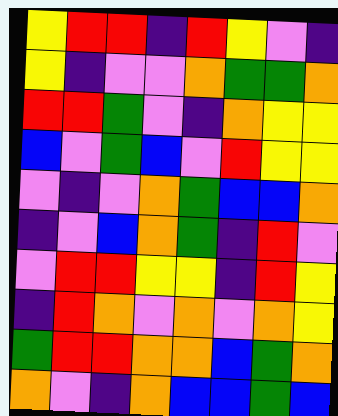[["yellow", "red", "red", "indigo", "red", "yellow", "violet", "indigo"], ["yellow", "indigo", "violet", "violet", "orange", "green", "green", "orange"], ["red", "red", "green", "violet", "indigo", "orange", "yellow", "yellow"], ["blue", "violet", "green", "blue", "violet", "red", "yellow", "yellow"], ["violet", "indigo", "violet", "orange", "green", "blue", "blue", "orange"], ["indigo", "violet", "blue", "orange", "green", "indigo", "red", "violet"], ["violet", "red", "red", "yellow", "yellow", "indigo", "red", "yellow"], ["indigo", "red", "orange", "violet", "orange", "violet", "orange", "yellow"], ["green", "red", "red", "orange", "orange", "blue", "green", "orange"], ["orange", "violet", "indigo", "orange", "blue", "blue", "green", "blue"]]